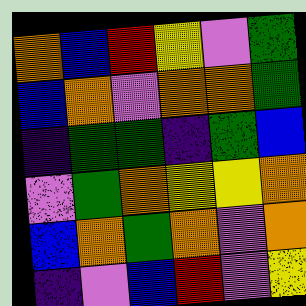[["orange", "blue", "red", "yellow", "violet", "green"], ["blue", "orange", "violet", "orange", "orange", "green"], ["indigo", "green", "green", "indigo", "green", "blue"], ["violet", "green", "orange", "yellow", "yellow", "orange"], ["blue", "orange", "green", "orange", "violet", "orange"], ["indigo", "violet", "blue", "red", "violet", "yellow"]]